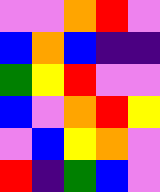[["violet", "violet", "orange", "red", "violet"], ["blue", "orange", "blue", "indigo", "indigo"], ["green", "yellow", "red", "violet", "violet"], ["blue", "violet", "orange", "red", "yellow"], ["violet", "blue", "yellow", "orange", "violet"], ["red", "indigo", "green", "blue", "violet"]]